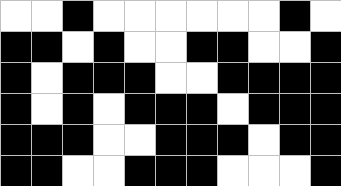[["white", "white", "black", "white", "white", "white", "white", "white", "white", "black", "white"], ["black", "black", "white", "black", "white", "white", "black", "black", "white", "white", "black"], ["black", "white", "black", "black", "black", "white", "white", "black", "black", "black", "black"], ["black", "white", "black", "white", "black", "black", "black", "white", "black", "black", "black"], ["black", "black", "black", "white", "white", "black", "black", "black", "white", "black", "black"], ["black", "black", "white", "white", "black", "black", "black", "white", "white", "white", "black"]]